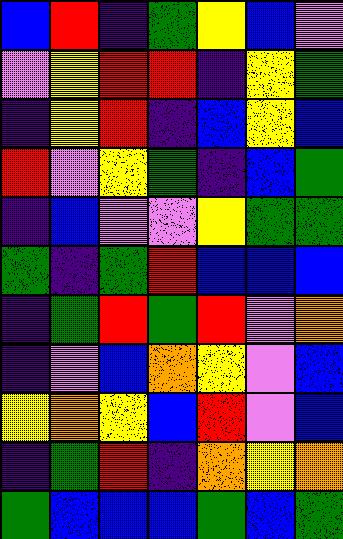[["blue", "red", "indigo", "green", "yellow", "blue", "violet"], ["violet", "yellow", "red", "red", "indigo", "yellow", "green"], ["indigo", "yellow", "red", "indigo", "blue", "yellow", "blue"], ["red", "violet", "yellow", "green", "indigo", "blue", "green"], ["indigo", "blue", "violet", "violet", "yellow", "green", "green"], ["green", "indigo", "green", "red", "blue", "blue", "blue"], ["indigo", "green", "red", "green", "red", "violet", "orange"], ["indigo", "violet", "blue", "orange", "yellow", "violet", "blue"], ["yellow", "orange", "yellow", "blue", "red", "violet", "blue"], ["indigo", "green", "red", "indigo", "orange", "yellow", "orange"], ["green", "blue", "blue", "blue", "green", "blue", "green"]]